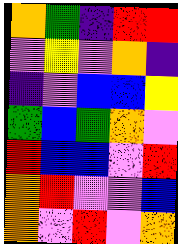[["orange", "green", "indigo", "red", "red"], ["violet", "yellow", "violet", "orange", "indigo"], ["indigo", "violet", "blue", "blue", "yellow"], ["green", "blue", "green", "orange", "violet"], ["red", "blue", "blue", "violet", "red"], ["orange", "red", "violet", "violet", "blue"], ["orange", "violet", "red", "violet", "orange"]]